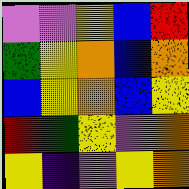[["violet", "violet", "yellow", "blue", "red"], ["green", "yellow", "orange", "blue", "orange"], ["blue", "yellow", "orange", "blue", "yellow"], ["red", "green", "yellow", "violet", "orange"], ["yellow", "indigo", "violet", "yellow", "orange"]]